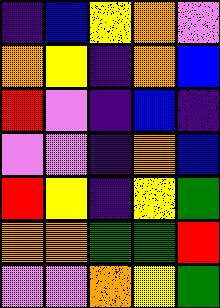[["indigo", "blue", "yellow", "orange", "violet"], ["orange", "yellow", "indigo", "orange", "blue"], ["red", "violet", "indigo", "blue", "indigo"], ["violet", "violet", "indigo", "orange", "blue"], ["red", "yellow", "indigo", "yellow", "green"], ["orange", "orange", "green", "green", "red"], ["violet", "violet", "orange", "yellow", "green"]]